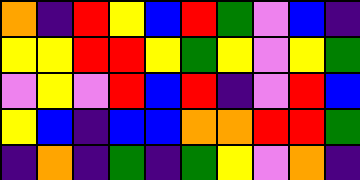[["orange", "indigo", "red", "yellow", "blue", "red", "green", "violet", "blue", "indigo"], ["yellow", "yellow", "red", "red", "yellow", "green", "yellow", "violet", "yellow", "green"], ["violet", "yellow", "violet", "red", "blue", "red", "indigo", "violet", "red", "blue"], ["yellow", "blue", "indigo", "blue", "blue", "orange", "orange", "red", "red", "green"], ["indigo", "orange", "indigo", "green", "indigo", "green", "yellow", "violet", "orange", "indigo"]]